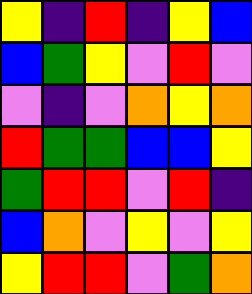[["yellow", "indigo", "red", "indigo", "yellow", "blue"], ["blue", "green", "yellow", "violet", "red", "violet"], ["violet", "indigo", "violet", "orange", "yellow", "orange"], ["red", "green", "green", "blue", "blue", "yellow"], ["green", "red", "red", "violet", "red", "indigo"], ["blue", "orange", "violet", "yellow", "violet", "yellow"], ["yellow", "red", "red", "violet", "green", "orange"]]